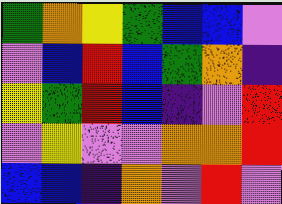[["green", "orange", "yellow", "green", "blue", "blue", "violet"], ["violet", "blue", "red", "blue", "green", "orange", "indigo"], ["yellow", "green", "red", "blue", "indigo", "violet", "red"], ["violet", "yellow", "violet", "violet", "orange", "orange", "red"], ["blue", "blue", "indigo", "orange", "violet", "red", "violet"]]